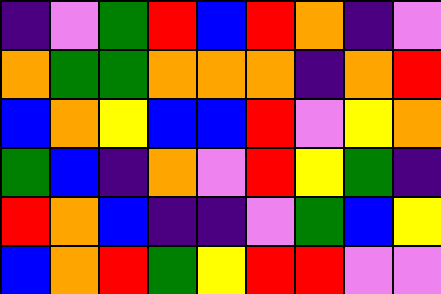[["indigo", "violet", "green", "red", "blue", "red", "orange", "indigo", "violet"], ["orange", "green", "green", "orange", "orange", "orange", "indigo", "orange", "red"], ["blue", "orange", "yellow", "blue", "blue", "red", "violet", "yellow", "orange"], ["green", "blue", "indigo", "orange", "violet", "red", "yellow", "green", "indigo"], ["red", "orange", "blue", "indigo", "indigo", "violet", "green", "blue", "yellow"], ["blue", "orange", "red", "green", "yellow", "red", "red", "violet", "violet"]]